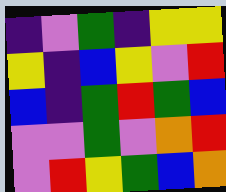[["indigo", "violet", "green", "indigo", "yellow", "yellow"], ["yellow", "indigo", "blue", "yellow", "violet", "red"], ["blue", "indigo", "green", "red", "green", "blue"], ["violet", "violet", "green", "violet", "orange", "red"], ["violet", "red", "yellow", "green", "blue", "orange"]]